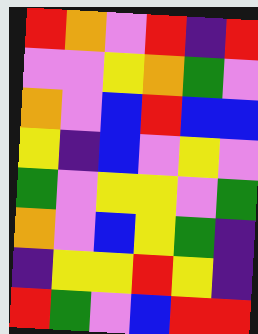[["red", "orange", "violet", "red", "indigo", "red"], ["violet", "violet", "yellow", "orange", "green", "violet"], ["orange", "violet", "blue", "red", "blue", "blue"], ["yellow", "indigo", "blue", "violet", "yellow", "violet"], ["green", "violet", "yellow", "yellow", "violet", "green"], ["orange", "violet", "blue", "yellow", "green", "indigo"], ["indigo", "yellow", "yellow", "red", "yellow", "indigo"], ["red", "green", "violet", "blue", "red", "red"]]